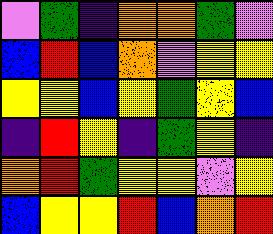[["violet", "green", "indigo", "orange", "orange", "green", "violet"], ["blue", "red", "blue", "orange", "violet", "yellow", "yellow"], ["yellow", "yellow", "blue", "yellow", "green", "yellow", "blue"], ["indigo", "red", "yellow", "indigo", "green", "yellow", "indigo"], ["orange", "red", "green", "yellow", "yellow", "violet", "yellow"], ["blue", "yellow", "yellow", "red", "blue", "orange", "red"]]